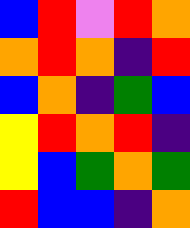[["blue", "red", "violet", "red", "orange"], ["orange", "red", "orange", "indigo", "red"], ["blue", "orange", "indigo", "green", "blue"], ["yellow", "red", "orange", "red", "indigo"], ["yellow", "blue", "green", "orange", "green"], ["red", "blue", "blue", "indigo", "orange"]]